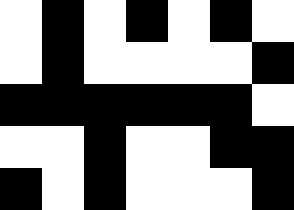[["white", "black", "white", "black", "white", "black", "white"], ["white", "black", "white", "white", "white", "white", "black"], ["black", "black", "black", "black", "black", "black", "white"], ["white", "white", "black", "white", "white", "black", "black"], ["black", "white", "black", "white", "white", "white", "black"]]